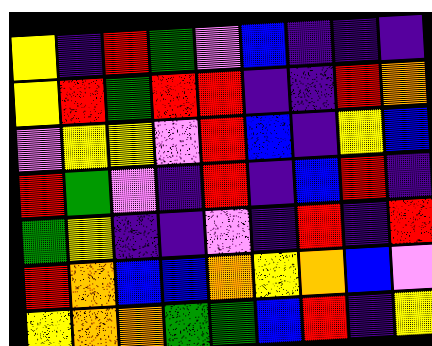[["yellow", "indigo", "red", "green", "violet", "blue", "indigo", "indigo", "indigo"], ["yellow", "red", "green", "red", "red", "indigo", "indigo", "red", "orange"], ["violet", "yellow", "yellow", "violet", "red", "blue", "indigo", "yellow", "blue"], ["red", "green", "violet", "indigo", "red", "indigo", "blue", "red", "indigo"], ["green", "yellow", "indigo", "indigo", "violet", "indigo", "red", "indigo", "red"], ["red", "orange", "blue", "blue", "orange", "yellow", "orange", "blue", "violet"], ["yellow", "orange", "orange", "green", "green", "blue", "red", "indigo", "yellow"]]